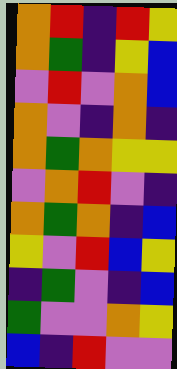[["orange", "red", "indigo", "red", "yellow"], ["orange", "green", "indigo", "yellow", "blue"], ["violet", "red", "violet", "orange", "blue"], ["orange", "violet", "indigo", "orange", "indigo"], ["orange", "green", "orange", "yellow", "yellow"], ["violet", "orange", "red", "violet", "indigo"], ["orange", "green", "orange", "indigo", "blue"], ["yellow", "violet", "red", "blue", "yellow"], ["indigo", "green", "violet", "indigo", "blue"], ["green", "violet", "violet", "orange", "yellow"], ["blue", "indigo", "red", "violet", "violet"]]